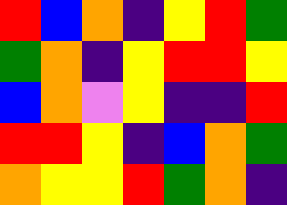[["red", "blue", "orange", "indigo", "yellow", "red", "green"], ["green", "orange", "indigo", "yellow", "red", "red", "yellow"], ["blue", "orange", "violet", "yellow", "indigo", "indigo", "red"], ["red", "red", "yellow", "indigo", "blue", "orange", "green"], ["orange", "yellow", "yellow", "red", "green", "orange", "indigo"]]